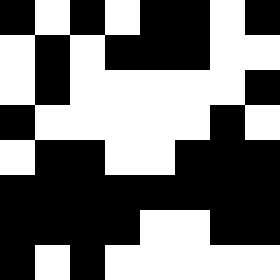[["black", "white", "black", "white", "black", "black", "white", "black"], ["white", "black", "white", "black", "black", "black", "white", "white"], ["white", "black", "white", "white", "white", "white", "white", "black"], ["black", "white", "white", "white", "white", "white", "black", "white"], ["white", "black", "black", "white", "white", "black", "black", "black"], ["black", "black", "black", "black", "black", "black", "black", "black"], ["black", "black", "black", "black", "white", "white", "black", "black"], ["black", "white", "black", "white", "white", "white", "white", "white"]]